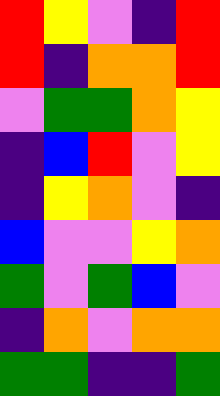[["red", "yellow", "violet", "indigo", "red"], ["red", "indigo", "orange", "orange", "red"], ["violet", "green", "green", "orange", "yellow"], ["indigo", "blue", "red", "violet", "yellow"], ["indigo", "yellow", "orange", "violet", "indigo"], ["blue", "violet", "violet", "yellow", "orange"], ["green", "violet", "green", "blue", "violet"], ["indigo", "orange", "violet", "orange", "orange"], ["green", "green", "indigo", "indigo", "green"]]